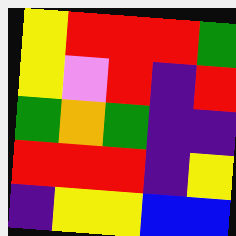[["yellow", "red", "red", "red", "green"], ["yellow", "violet", "red", "indigo", "red"], ["green", "orange", "green", "indigo", "indigo"], ["red", "red", "red", "indigo", "yellow"], ["indigo", "yellow", "yellow", "blue", "blue"]]